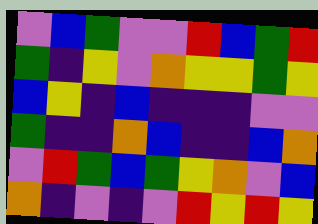[["violet", "blue", "green", "violet", "violet", "red", "blue", "green", "red"], ["green", "indigo", "yellow", "violet", "orange", "yellow", "yellow", "green", "yellow"], ["blue", "yellow", "indigo", "blue", "indigo", "indigo", "indigo", "violet", "violet"], ["green", "indigo", "indigo", "orange", "blue", "indigo", "indigo", "blue", "orange"], ["violet", "red", "green", "blue", "green", "yellow", "orange", "violet", "blue"], ["orange", "indigo", "violet", "indigo", "violet", "red", "yellow", "red", "yellow"]]